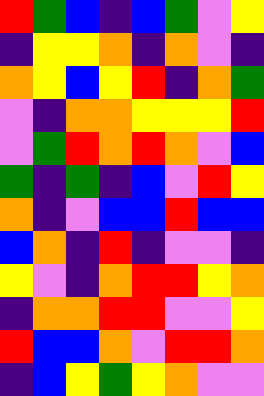[["red", "green", "blue", "indigo", "blue", "green", "violet", "yellow"], ["indigo", "yellow", "yellow", "orange", "indigo", "orange", "violet", "indigo"], ["orange", "yellow", "blue", "yellow", "red", "indigo", "orange", "green"], ["violet", "indigo", "orange", "orange", "yellow", "yellow", "yellow", "red"], ["violet", "green", "red", "orange", "red", "orange", "violet", "blue"], ["green", "indigo", "green", "indigo", "blue", "violet", "red", "yellow"], ["orange", "indigo", "violet", "blue", "blue", "red", "blue", "blue"], ["blue", "orange", "indigo", "red", "indigo", "violet", "violet", "indigo"], ["yellow", "violet", "indigo", "orange", "red", "red", "yellow", "orange"], ["indigo", "orange", "orange", "red", "red", "violet", "violet", "yellow"], ["red", "blue", "blue", "orange", "violet", "red", "red", "orange"], ["indigo", "blue", "yellow", "green", "yellow", "orange", "violet", "violet"]]